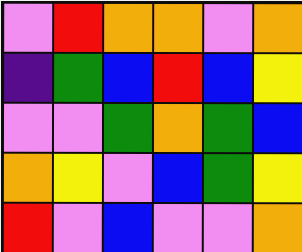[["violet", "red", "orange", "orange", "violet", "orange"], ["indigo", "green", "blue", "red", "blue", "yellow"], ["violet", "violet", "green", "orange", "green", "blue"], ["orange", "yellow", "violet", "blue", "green", "yellow"], ["red", "violet", "blue", "violet", "violet", "orange"]]